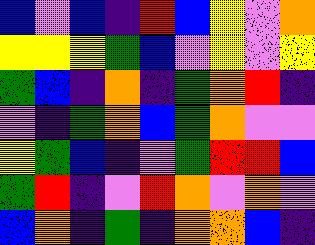[["blue", "violet", "blue", "indigo", "red", "blue", "yellow", "violet", "orange"], ["yellow", "yellow", "yellow", "green", "blue", "violet", "yellow", "violet", "yellow"], ["green", "blue", "indigo", "orange", "indigo", "green", "orange", "red", "indigo"], ["violet", "indigo", "green", "orange", "blue", "green", "orange", "violet", "violet"], ["yellow", "green", "blue", "indigo", "violet", "green", "red", "red", "blue"], ["green", "red", "indigo", "violet", "red", "orange", "violet", "orange", "violet"], ["blue", "orange", "indigo", "green", "indigo", "orange", "orange", "blue", "indigo"]]